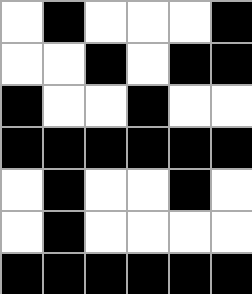[["white", "black", "white", "white", "white", "black"], ["white", "white", "black", "white", "black", "black"], ["black", "white", "white", "black", "white", "white"], ["black", "black", "black", "black", "black", "black"], ["white", "black", "white", "white", "black", "white"], ["white", "black", "white", "white", "white", "white"], ["black", "black", "black", "black", "black", "black"]]